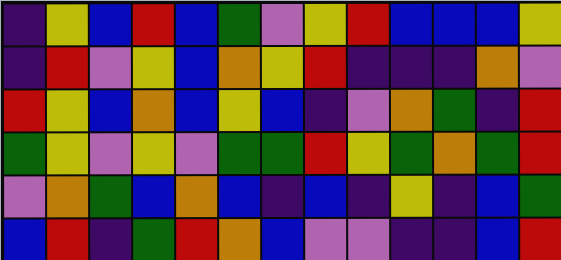[["indigo", "yellow", "blue", "red", "blue", "green", "violet", "yellow", "red", "blue", "blue", "blue", "yellow"], ["indigo", "red", "violet", "yellow", "blue", "orange", "yellow", "red", "indigo", "indigo", "indigo", "orange", "violet"], ["red", "yellow", "blue", "orange", "blue", "yellow", "blue", "indigo", "violet", "orange", "green", "indigo", "red"], ["green", "yellow", "violet", "yellow", "violet", "green", "green", "red", "yellow", "green", "orange", "green", "red"], ["violet", "orange", "green", "blue", "orange", "blue", "indigo", "blue", "indigo", "yellow", "indigo", "blue", "green"], ["blue", "red", "indigo", "green", "red", "orange", "blue", "violet", "violet", "indigo", "indigo", "blue", "red"]]